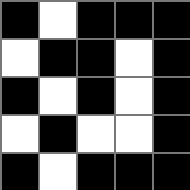[["black", "white", "black", "black", "black"], ["white", "black", "black", "white", "black"], ["black", "white", "black", "white", "black"], ["white", "black", "white", "white", "black"], ["black", "white", "black", "black", "black"]]